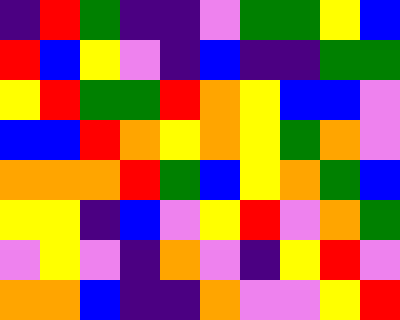[["indigo", "red", "green", "indigo", "indigo", "violet", "green", "green", "yellow", "blue"], ["red", "blue", "yellow", "violet", "indigo", "blue", "indigo", "indigo", "green", "green"], ["yellow", "red", "green", "green", "red", "orange", "yellow", "blue", "blue", "violet"], ["blue", "blue", "red", "orange", "yellow", "orange", "yellow", "green", "orange", "violet"], ["orange", "orange", "orange", "red", "green", "blue", "yellow", "orange", "green", "blue"], ["yellow", "yellow", "indigo", "blue", "violet", "yellow", "red", "violet", "orange", "green"], ["violet", "yellow", "violet", "indigo", "orange", "violet", "indigo", "yellow", "red", "violet"], ["orange", "orange", "blue", "indigo", "indigo", "orange", "violet", "violet", "yellow", "red"]]